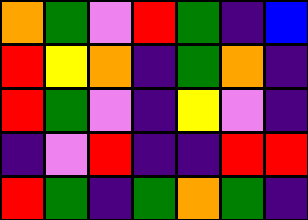[["orange", "green", "violet", "red", "green", "indigo", "blue"], ["red", "yellow", "orange", "indigo", "green", "orange", "indigo"], ["red", "green", "violet", "indigo", "yellow", "violet", "indigo"], ["indigo", "violet", "red", "indigo", "indigo", "red", "red"], ["red", "green", "indigo", "green", "orange", "green", "indigo"]]